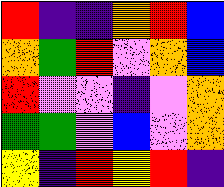[["red", "indigo", "indigo", "orange", "red", "blue"], ["orange", "green", "red", "violet", "orange", "blue"], ["red", "violet", "violet", "indigo", "violet", "orange"], ["green", "green", "violet", "blue", "violet", "orange"], ["yellow", "indigo", "red", "yellow", "red", "indigo"]]